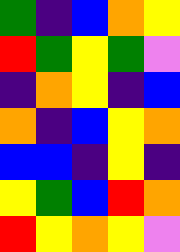[["green", "indigo", "blue", "orange", "yellow"], ["red", "green", "yellow", "green", "violet"], ["indigo", "orange", "yellow", "indigo", "blue"], ["orange", "indigo", "blue", "yellow", "orange"], ["blue", "blue", "indigo", "yellow", "indigo"], ["yellow", "green", "blue", "red", "orange"], ["red", "yellow", "orange", "yellow", "violet"]]